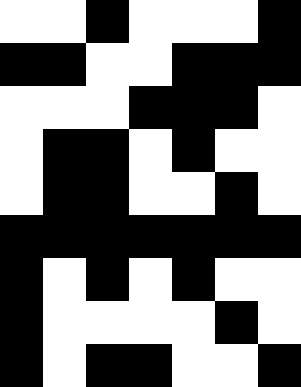[["white", "white", "black", "white", "white", "white", "black"], ["black", "black", "white", "white", "black", "black", "black"], ["white", "white", "white", "black", "black", "black", "white"], ["white", "black", "black", "white", "black", "white", "white"], ["white", "black", "black", "white", "white", "black", "white"], ["black", "black", "black", "black", "black", "black", "black"], ["black", "white", "black", "white", "black", "white", "white"], ["black", "white", "white", "white", "white", "black", "white"], ["black", "white", "black", "black", "white", "white", "black"]]